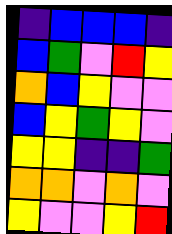[["indigo", "blue", "blue", "blue", "indigo"], ["blue", "green", "violet", "red", "yellow"], ["orange", "blue", "yellow", "violet", "violet"], ["blue", "yellow", "green", "yellow", "violet"], ["yellow", "yellow", "indigo", "indigo", "green"], ["orange", "orange", "violet", "orange", "violet"], ["yellow", "violet", "violet", "yellow", "red"]]